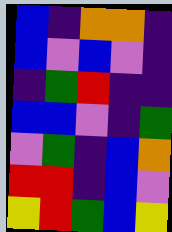[["blue", "indigo", "orange", "orange", "indigo"], ["blue", "violet", "blue", "violet", "indigo"], ["indigo", "green", "red", "indigo", "indigo"], ["blue", "blue", "violet", "indigo", "green"], ["violet", "green", "indigo", "blue", "orange"], ["red", "red", "indigo", "blue", "violet"], ["yellow", "red", "green", "blue", "yellow"]]